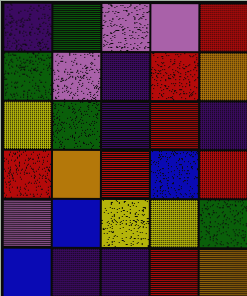[["indigo", "green", "violet", "violet", "red"], ["green", "violet", "indigo", "red", "orange"], ["yellow", "green", "indigo", "red", "indigo"], ["red", "orange", "red", "blue", "red"], ["violet", "blue", "yellow", "yellow", "green"], ["blue", "indigo", "indigo", "red", "orange"]]